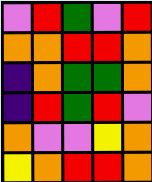[["violet", "red", "green", "violet", "red"], ["orange", "orange", "red", "red", "orange"], ["indigo", "orange", "green", "green", "orange"], ["indigo", "red", "green", "red", "violet"], ["orange", "violet", "violet", "yellow", "orange"], ["yellow", "orange", "red", "red", "orange"]]